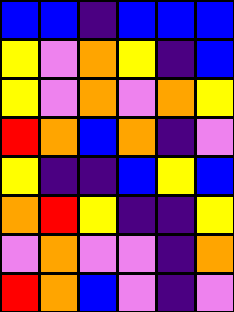[["blue", "blue", "indigo", "blue", "blue", "blue"], ["yellow", "violet", "orange", "yellow", "indigo", "blue"], ["yellow", "violet", "orange", "violet", "orange", "yellow"], ["red", "orange", "blue", "orange", "indigo", "violet"], ["yellow", "indigo", "indigo", "blue", "yellow", "blue"], ["orange", "red", "yellow", "indigo", "indigo", "yellow"], ["violet", "orange", "violet", "violet", "indigo", "orange"], ["red", "orange", "blue", "violet", "indigo", "violet"]]